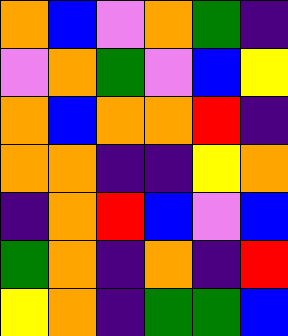[["orange", "blue", "violet", "orange", "green", "indigo"], ["violet", "orange", "green", "violet", "blue", "yellow"], ["orange", "blue", "orange", "orange", "red", "indigo"], ["orange", "orange", "indigo", "indigo", "yellow", "orange"], ["indigo", "orange", "red", "blue", "violet", "blue"], ["green", "orange", "indigo", "orange", "indigo", "red"], ["yellow", "orange", "indigo", "green", "green", "blue"]]